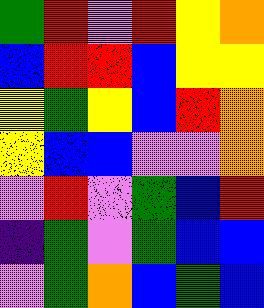[["green", "red", "violet", "red", "yellow", "orange"], ["blue", "red", "red", "blue", "yellow", "yellow"], ["yellow", "green", "yellow", "blue", "red", "orange"], ["yellow", "blue", "blue", "violet", "violet", "orange"], ["violet", "red", "violet", "green", "blue", "red"], ["indigo", "green", "violet", "green", "blue", "blue"], ["violet", "green", "orange", "blue", "green", "blue"]]